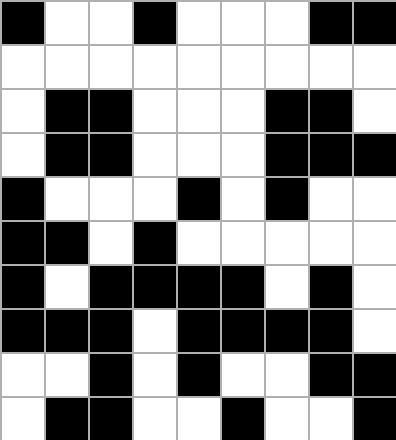[["black", "white", "white", "black", "white", "white", "white", "black", "black"], ["white", "white", "white", "white", "white", "white", "white", "white", "white"], ["white", "black", "black", "white", "white", "white", "black", "black", "white"], ["white", "black", "black", "white", "white", "white", "black", "black", "black"], ["black", "white", "white", "white", "black", "white", "black", "white", "white"], ["black", "black", "white", "black", "white", "white", "white", "white", "white"], ["black", "white", "black", "black", "black", "black", "white", "black", "white"], ["black", "black", "black", "white", "black", "black", "black", "black", "white"], ["white", "white", "black", "white", "black", "white", "white", "black", "black"], ["white", "black", "black", "white", "white", "black", "white", "white", "black"]]